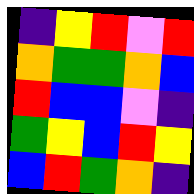[["indigo", "yellow", "red", "violet", "red"], ["orange", "green", "green", "orange", "blue"], ["red", "blue", "blue", "violet", "indigo"], ["green", "yellow", "blue", "red", "yellow"], ["blue", "red", "green", "orange", "indigo"]]